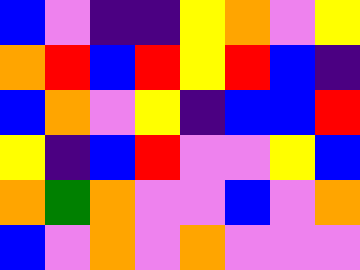[["blue", "violet", "indigo", "indigo", "yellow", "orange", "violet", "yellow"], ["orange", "red", "blue", "red", "yellow", "red", "blue", "indigo"], ["blue", "orange", "violet", "yellow", "indigo", "blue", "blue", "red"], ["yellow", "indigo", "blue", "red", "violet", "violet", "yellow", "blue"], ["orange", "green", "orange", "violet", "violet", "blue", "violet", "orange"], ["blue", "violet", "orange", "violet", "orange", "violet", "violet", "violet"]]